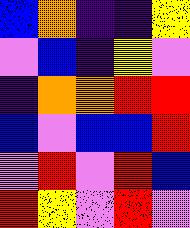[["blue", "orange", "indigo", "indigo", "yellow"], ["violet", "blue", "indigo", "yellow", "violet"], ["indigo", "orange", "orange", "red", "red"], ["blue", "violet", "blue", "blue", "red"], ["violet", "red", "violet", "red", "blue"], ["red", "yellow", "violet", "red", "violet"]]